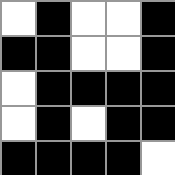[["white", "black", "white", "white", "black"], ["black", "black", "white", "white", "black"], ["white", "black", "black", "black", "black"], ["white", "black", "white", "black", "black"], ["black", "black", "black", "black", "white"]]